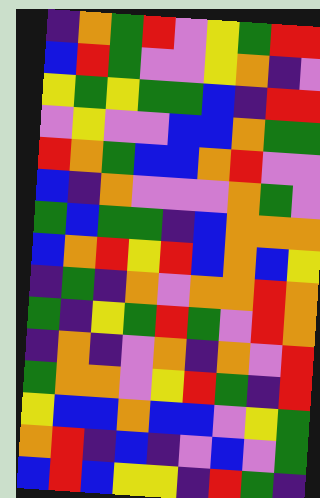[["indigo", "orange", "green", "red", "violet", "yellow", "green", "red", "red"], ["blue", "red", "green", "violet", "violet", "yellow", "orange", "indigo", "violet"], ["yellow", "green", "yellow", "green", "green", "blue", "indigo", "red", "red"], ["violet", "yellow", "violet", "violet", "blue", "blue", "orange", "green", "green"], ["red", "orange", "green", "blue", "blue", "orange", "red", "violet", "violet"], ["blue", "indigo", "orange", "violet", "violet", "violet", "orange", "green", "violet"], ["green", "blue", "green", "green", "indigo", "blue", "orange", "orange", "orange"], ["blue", "orange", "red", "yellow", "red", "blue", "orange", "blue", "yellow"], ["indigo", "green", "indigo", "orange", "violet", "orange", "orange", "red", "orange"], ["green", "indigo", "yellow", "green", "red", "green", "violet", "red", "orange"], ["indigo", "orange", "indigo", "violet", "orange", "indigo", "orange", "violet", "red"], ["green", "orange", "orange", "violet", "yellow", "red", "green", "indigo", "red"], ["yellow", "blue", "blue", "orange", "blue", "blue", "violet", "yellow", "green"], ["orange", "red", "indigo", "blue", "indigo", "violet", "blue", "violet", "green"], ["blue", "red", "blue", "yellow", "yellow", "indigo", "red", "green", "indigo"]]